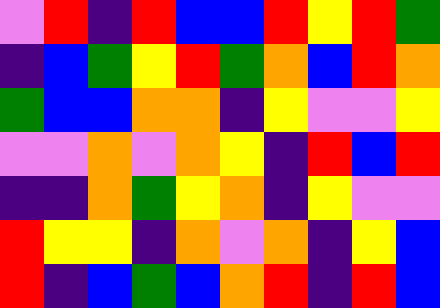[["violet", "red", "indigo", "red", "blue", "blue", "red", "yellow", "red", "green"], ["indigo", "blue", "green", "yellow", "red", "green", "orange", "blue", "red", "orange"], ["green", "blue", "blue", "orange", "orange", "indigo", "yellow", "violet", "violet", "yellow"], ["violet", "violet", "orange", "violet", "orange", "yellow", "indigo", "red", "blue", "red"], ["indigo", "indigo", "orange", "green", "yellow", "orange", "indigo", "yellow", "violet", "violet"], ["red", "yellow", "yellow", "indigo", "orange", "violet", "orange", "indigo", "yellow", "blue"], ["red", "indigo", "blue", "green", "blue", "orange", "red", "indigo", "red", "blue"]]